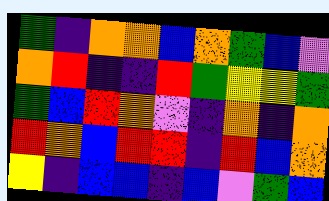[["green", "indigo", "orange", "orange", "blue", "orange", "green", "blue", "violet"], ["orange", "red", "indigo", "indigo", "red", "green", "yellow", "yellow", "green"], ["green", "blue", "red", "orange", "violet", "indigo", "orange", "indigo", "orange"], ["red", "orange", "blue", "red", "red", "indigo", "red", "blue", "orange"], ["yellow", "indigo", "blue", "blue", "indigo", "blue", "violet", "green", "blue"]]